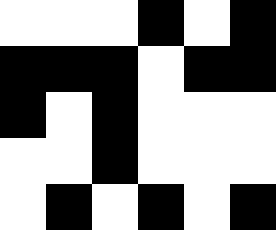[["white", "white", "white", "black", "white", "black"], ["black", "black", "black", "white", "black", "black"], ["black", "white", "black", "white", "white", "white"], ["white", "white", "black", "white", "white", "white"], ["white", "black", "white", "black", "white", "black"]]